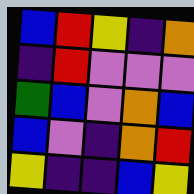[["blue", "red", "yellow", "indigo", "orange"], ["indigo", "red", "violet", "violet", "violet"], ["green", "blue", "violet", "orange", "blue"], ["blue", "violet", "indigo", "orange", "red"], ["yellow", "indigo", "indigo", "blue", "yellow"]]